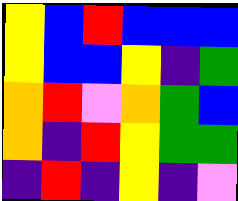[["yellow", "blue", "red", "blue", "blue", "blue"], ["yellow", "blue", "blue", "yellow", "indigo", "green"], ["orange", "red", "violet", "orange", "green", "blue"], ["orange", "indigo", "red", "yellow", "green", "green"], ["indigo", "red", "indigo", "yellow", "indigo", "violet"]]